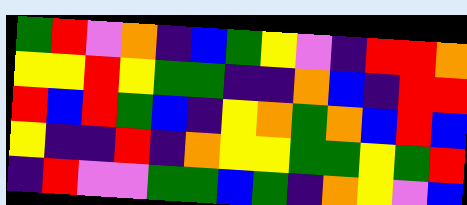[["green", "red", "violet", "orange", "indigo", "blue", "green", "yellow", "violet", "indigo", "red", "red", "orange"], ["yellow", "yellow", "red", "yellow", "green", "green", "indigo", "indigo", "orange", "blue", "indigo", "red", "red"], ["red", "blue", "red", "green", "blue", "indigo", "yellow", "orange", "green", "orange", "blue", "red", "blue"], ["yellow", "indigo", "indigo", "red", "indigo", "orange", "yellow", "yellow", "green", "green", "yellow", "green", "red"], ["indigo", "red", "violet", "violet", "green", "green", "blue", "green", "indigo", "orange", "yellow", "violet", "blue"]]